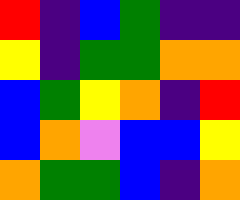[["red", "indigo", "blue", "green", "indigo", "indigo"], ["yellow", "indigo", "green", "green", "orange", "orange"], ["blue", "green", "yellow", "orange", "indigo", "red"], ["blue", "orange", "violet", "blue", "blue", "yellow"], ["orange", "green", "green", "blue", "indigo", "orange"]]